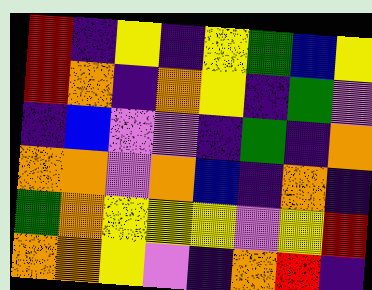[["red", "indigo", "yellow", "indigo", "yellow", "green", "blue", "yellow"], ["red", "orange", "indigo", "orange", "yellow", "indigo", "green", "violet"], ["indigo", "blue", "violet", "violet", "indigo", "green", "indigo", "orange"], ["orange", "orange", "violet", "orange", "blue", "indigo", "orange", "indigo"], ["green", "orange", "yellow", "yellow", "yellow", "violet", "yellow", "red"], ["orange", "orange", "yellow", "violet", "indigo", "orange", "red", "indigo"]]